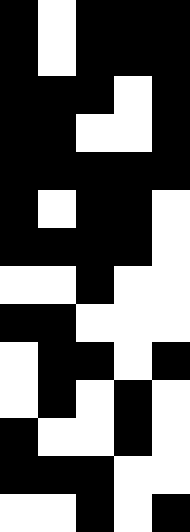[["black", "white", "black", "black", "black"], ["black", "white", "black", "black", "black"], ["black", "black", "black", "white", "black"], ["black", "black", "white", "white", "black"], ["black", "black", "black", "black", "black"], ["black", "white", "black", "black", "white"], ["black", "black", "black", "black", "white"], ["white", "white", "black", "white", "white"], ["black", "black", "white", "white", "white"], ["white", "black", "black", "white", "black"], ["white", "black", "white", "black", "white"], ["black", "white", "white", "black", "white"], ["black", "black", "black", "white", "white"], ["white", "white", "black", "white", "black"]]